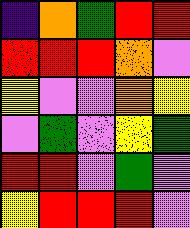[["indigo", "orange", "green", "red", "red"], ["red", "red", "red", "orange", "violet"], ["yellow", "violet", "violet", "orange", "yellow"], ["violet", "green", "violet", "yellow", "green"], ["red", "red", "violet", "green", "violet"], ["yellow", "red", "red", "red", "violet"]]